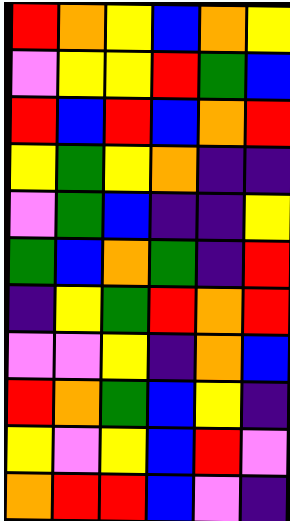[["red", "orange", "yellow", "blue", "orange", "yellow"], ["violet", "yellow", "yellow", "red", "green", "blue"], ["red", "blue", "red", "blue", "orange", "red"], ["yellow", "green", "yellow", "orange", "indigo", "indigo"], ["violet", "green", "blue", "indigo", "indigo", "yellow"], ["green", "blue", "orange", "green", "indigo", "red"], ["indigo", "yellow", "green", "red", "orange", "red"], ["violet", "violet", "yellow", "indigo", "orange", "blue"], ["red", "orange", "green", "blue", "yellow", "indigo"], ["yellow", "violet", "yellow", "blue", "red", "violet"], ["orange", "red", "red", "blue", "violet", "indigo"]]